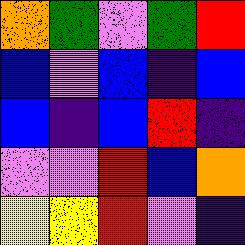[["orange", "green", "violet", "green", "red"], ["blue", "violet", "blue", "indigo", "blue"], ["blue", "indigo", "blue", "red", "indigo"], ["violet", "violet", "red", "blue", "orange"], ["yellow", "yellow", "red", "violet", "indigo"]]